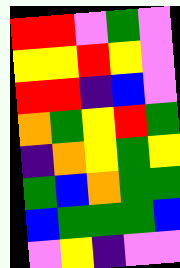[["red", "red", "violet", "green", "violet"], ["yellow", "yellow", "red", "yellow", "violet"], ["red", "red", "indigo", "blue", "violet"], ["orange", "green", "yellow", "red", "green"], ["indigo", "orange", "yellow", "green", "yellow"], ["green", "blue", "orange", "green", "green"], ["blue", "green", "green", "green", "blue"], ["violet", "yellow", "indigo", "violet", "violet"]]